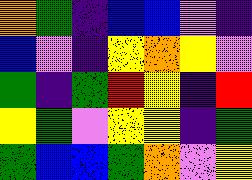[["orange", "green", "indigo", "blue", "blue", "violet", "indigo"], ["blue", "violet", "indigo", "yellow", "orange", "yellow", "violet"], ["green", "indigo", "green", "red", "yellow", "indigo", "red"], ["yellow", "green", "violet", "yellow", "yellow", "indigo", "green"], ["green", "blue", "blue", "green", "orange", "violet", "yellow"]]